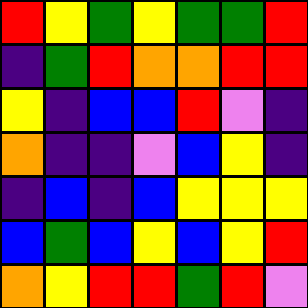[["red", "yellow", "green", "yellow", "green", "green", "red"], ["indigo", "green", "red", "orange", "orange", "red", "red"], ["yellow", "indigo", "blue", "blue", "red", "violet", "indigo"], ["orange", "indigo", "indigo", "violet", "blue", "yellow", "indigo"], ["indigo", "blue", "indigo", "blue", "yellow", "yellow", "yellow"], ["blue", "green", "blue", "yellow", "blue", "yellow", "red"], ["orange", "yellow", "red", "red", "green", "red", "violet"]]